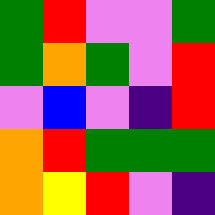[["green", "red", "violet", "violet", "green"], ["green", "orange", "green", "violet", "red"], ["violet", "blue", "violet", "indigo", "red"], ["orange", "red", "green", "green", "green"], ["orange", "yellow", "red", "violet", "indigo"]]